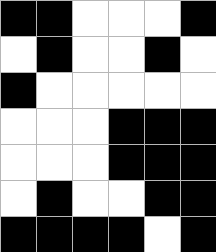[["black", "black", "white", "white", "white", "black"], ["white", "black", "white", "white", "black", "white"], ["black", "white", "white", "white", "white", "white"], ["white", "white", "white", "black", "black", "black"], ["white", "white", "white", "black", "black", "black"], ["white", "black", "white", "white", "black", "black"], ["black", "black", "black", "black", "white", "black"]]